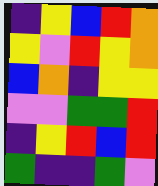[["indigo", "yellow", "blue", "red", "orange"], ["yellow", "violet", "red", "yellow", "orange"], ["blue", "orange", "indigo", "yellow", "yellow"], ["violet", "violet", "green", "green", "red"], ["indigo", "yellow", "red", "blue", "red"], ["green", "indigo", "indigo", "green", "violet"]]